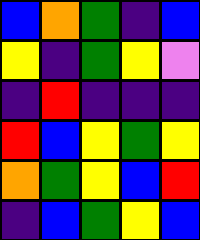[["blue", "orange", "green", "indigo", "blue"], ["yellow", "indigo", "green", "yellow", "violet"], ["indigo", "red", "indigo", "indigo", "indigo"], ["red", "blue", "yellow", "green", "yellow"], ["orange", "green", "yellow", "blue", "red"], ["indigo", "blue", "green", "yellow", "blue"]]